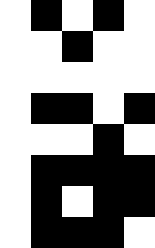[["white", "black", "white", "black", "white"], ["white", "white", "black", "white", "white"], ["white", "white", "white", "white", "white"], ["white", "black", "black", "white", "black"], ["white", "white", "white", "black", "white"], ["white", "black", "black", "black", "black"], ["white", "black", "white", "black", "black"], ["white", "black", "black", "black", "white"]]